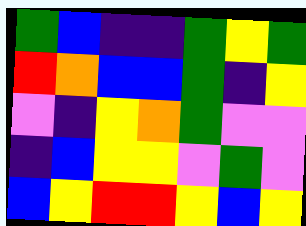[["green", "blue", "indigo", "indigo", "green", "yellow", "green"], ["red", "orange", "blue", "blue", "green", "indigo", "yellow"], ["violet", "indigo", "yellow", "orange", "green", "violet", "violet"], ["indigo", "blue", "yellow", "yellow", "violet", "green", "violet"], ["blue", "yellow", "red", "red", "yellow", "blue", "yellow"]]